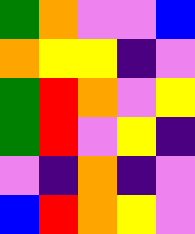[["green", "orange", "violet", "violet", "blue"], ["orange", "yellow", "yellow", "indigo", "violet"], ["green", "red", "orange", "violet", "yellow"], ["green", "red", "violet", "yellow", "indigo"], ["violet", "indigo", "orange", "indigo", "violet"], ["blue", "red", "orange", "yellow", "violet"]]